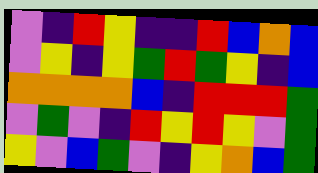[["violet", "indigo", "red", "yellow", "indigo", "indigo", "red", "blue", "orange", "blue"], ["violet", "yellow", "indigo", "yellow", "green", "red", "green", "yellow", "indigo", "blue"], ["orange", "orange", "orange", "orange", "blue", "indigo", "red", "red", "red", "green"], ["violet", "green", "violet", "indigo", "red", "yellow", "red", "yellow", "violet", "green"], ["yellow", "violet", "blue", "green", "violet", "indigo", "yellow", "orange", "blue", "green"]]